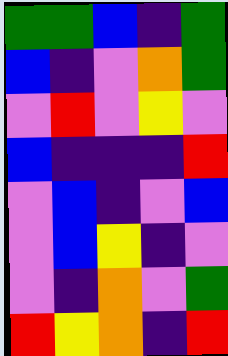[["green", "green", "blue", "indigo", "green"], ["blue", "indigo", "violet", "orange", "green"], ["violet", "red", "violet", "yellow", "violet"], ["blue", "indigo", "indigo", "indigo", "red"], ["violet", "blue", "indigo", "violet", "blue"], ["violet", "blue", "yellow", "indigo", "violet"], ["violet", "indigo", "orange", "violet", "green"], ["red", "yellow", "orange", "indigo", "red"]]